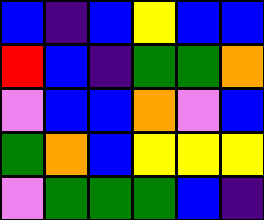[["blue", "indigo", "blue", "yellow", "blue", "blue"], ["red", "blue", "indigo", "green", "green", "orange"], ["violet", "blue", "blue", "orange", "violet", "blue"], ["green", "orange", "blue", "yellow", "yellow", "yellow"], ["violet", "green", "green", "green", "blue", "indigo"]]